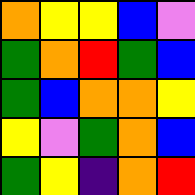[["orange", "yellow", "yellow", "blue", "violet"], ["green", "orange", "red", "green", "blue"], ["green", "blue", "orange", "orange", "yellow"], ["yellow", "violet", "green", "orange", "blue"], ["green", "yellow", "indigo", "orange", "red"]]